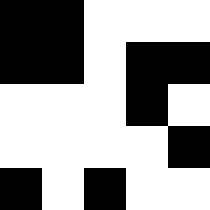[["black", "black", "white", "white", "white"], ["black", "black", "white", "black", "black"], ["white", "white", "white", "black", "white"], ["white", "white", "white", "white", "black"], ["black", "white", "black", "white", "white"]]